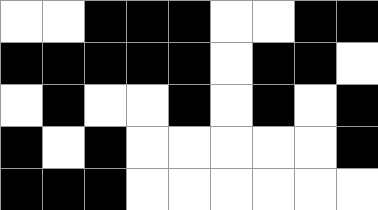[["white", "white", "black", "black", "black", "white", "white", "black", "black"], ["black", "black", "black", "black", "black", "white", "black", "black", "white"], ["white", "black", "white", "white", "black", "white", "black", "white", "black"], ["black", "white", "black", "white", "white", "white", "white", "white", "black"], ["black", "black", "black", "white", "white", "white", "white", "white", "white"]]